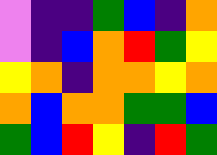[["violet", "indigo", "indigo", "green", "blue", "indigo", "orange"], ["violet", "indigo", "blue", "orange", "red", "green", "yellow"], ["yellow", "orange", "indigo", "orange", "orange", "yellow", "orange"], ["orange", "blue", "orange", "orange", "green", "green", "blue"], ["green", "blue", "red", "yellow", "indigo", "red", "green"]]